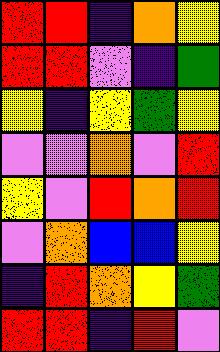[["red", "red", "indigo", "orange", "yellow"], ["red", "red", "violet", "indigo", "green"], ["yellow", "indigo", "yellow", "green", "yellow"], ["violet", "violet", "orange", "violet", "red"], ["yellow", "violet", "red", "orange", "red"], ["violet", "orange", "blue", "blue", "yellow"], ["indigo", "red", "orange", "yellow", "green"], ["red", "red", "indigo", "red", "violet"]]